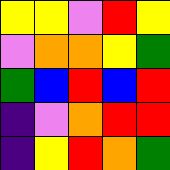[["yellow", "yellow", "violet", "red", "yellow"], ["violet", "orange", "orange", "yellow", "green"], ["green", "blue", "red", "blue", "red"], ["indigo", "violet", "orange", "red", "red"], ["indigo", "yellow", "red", "orange", "green"]]